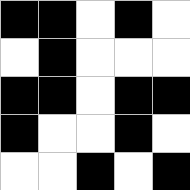[["black", "black", "white", "black", "white"], ["white", "black", "white", "white", "white"], ["black", "black", "white", "black", "black"], ["black", "white", "white", "black", "white"], ["white", "white", "black", "white", "black"]]